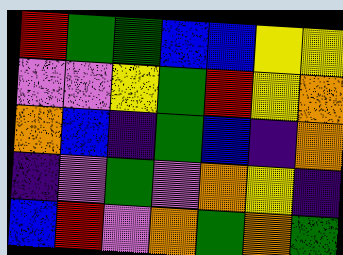[["red", "green", "green", "blue", "blue", "yellow", "yellow"], ["violet", "violet", "yellow", "green", "red", "yellow", "orange"], ["orange", "blue", "indigo", "green", "blue", "indigo", "orange"], ["indigo", "violet", "green", "violet", "orange", "yellow", "indigo"], ["blue", "red", "violet", "orange", "green", "orange", "green"]]